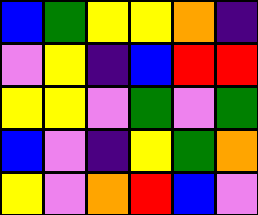[["blue", "green", "yellow", "yellow", "orange", "indigo"], ["violet", "yellow", "indigo", "blue", "red", "red"], ["yellow", "yellow", "violet", "green", "violet", "green"], ["blue", "violet", "indigo", "yellow", "green", "orange"], ["yellow", "violet", "orange", "red", "blue", "violet"]]